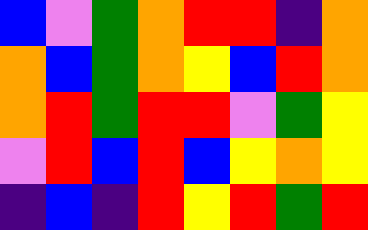[["blue", "violet", "green", "orange", "red", "red", "indigo", "orange"], ["orange", "blue", "green", "orange", "yellow", "blue", "red", "orange"], ["orange", "red", "green", "red", "red", "violet", "green", "yellow"], ["violet", "red", "blue", "red", "blue", "yellow", "orange", "yellow"], ["indigo", "blue", "indigo", "red", "yellow", "red", "green", "red"]]